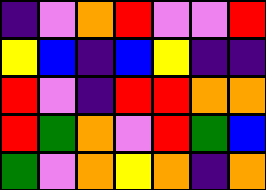[["indigo", "violet", "orange", "red", "violet", "violet", "red"], ["yellow", "blue", "indigo", "blue", "yellow", "indigo", "indigo"], ["red", "violet", "indigo", "red", "red", "orange", "orange"], ["red", "green", "orange", "violet", "red", "green", "blue"], ["green", "violet", "orange", "yellow", "orange", "indigo", "orange"]]